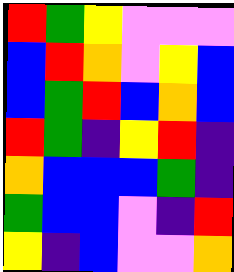[["red", "green", "yellow", "violet", "violet", "violet"], ["blue", "red", "orange", "violet", "yellow", "blue"], ["blue", "green", "red", "blue", "orange", "blue"], ["red", "green", "indigo", "yellow", "red", "indigo"], ["orange", "blue", "blue", "blue", "green", "indigo"], ["green", "blue", "blue", "violet", "indigo", "red"], ["yellow", "indigo", "blue", "violet", "violet", "orange"]]